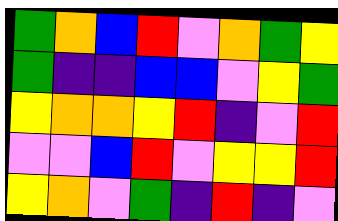[["green", "orange", "blue", "red", "violet", "orange", "green", "yellow"], ["green", "indigo", "indigo", "blue", "blue", "violet", "yellow", "green"], ["yellow", "orange", "orange", "yellow", "red", "indigo", "violet", "red"], ["violet", "violet", "blue", "red", "violet", "yellow", "yellow", "red"], ["yellow", "orange", "violet", "green", "indigo", "red", "indigo", "violet"]]